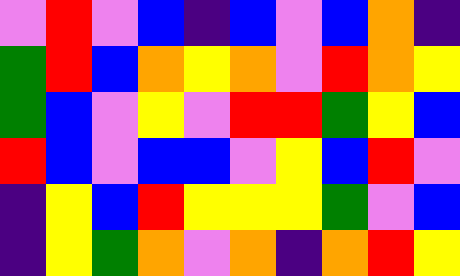[["violet", "red", "violet", "blue", "indigo", "blue", "violet", "blue", "orange", "indigo"], ["green", "red", "blue", "orange", "yellow", "orange", "violet", "red", "orange", "yellow"], ["green", "blue", "violet", "yellow", "violet", "red", "red", "green", "yellow", "blue"], ["red", "blue", "violet", "blue", "blue", "violet", "yellow", "blue", "red", "violet"], ["indigo", "yellow", "blue", "red", "yellow", "yellow", "yellow", "green", "violet", "blue"], ["indigo", "yellow", "green", "orange", "violet", "orange", "indigo", "orange", "red", "yellow"]]